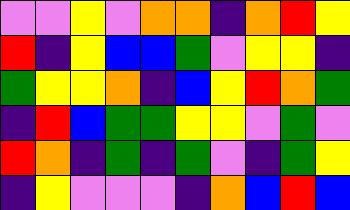[["violet", "violet", "yellow", "violet", "orange", "orange", "indigo", "orange", "red", "yellow"], ["red", "indigo", "yellow", "blue", "blue", "green", "violet", "yellow", "yellow", "indigo"], ["green", "yellow", "yellow", "orange", "indigo", "blue", "yellow", "red", "orange", "green"], ["indigo", "red", "blue", "green", "green", "yellow", "yellow", "violet", "green", "violet"], ["red", "orange", "indigo", "green", "indigo", "green", "violet", "indigo", "green", "yellow"], ["indigo", "yellow", "violet", "violet", "violet", "indigo", "orange", "blue", "red", "blue"]]